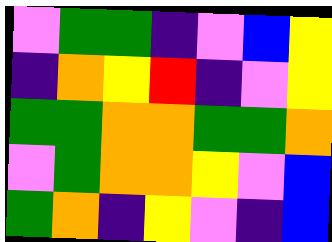[["violet", "green", "green", "indigo", "violet", "blue", "yellow"], ["indigo", "orange", "yellow", "red", "indigo", "violet", "yellow"], ["green", "green", "orange", "orange", "green", "green", "orange"], ["violet", "green", "orange", "orange", "yellow", "violet", "blue"], ["green", "orange", "indigo", "yellow", "violet", "indigo", "blue"]]